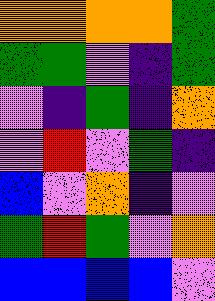[["orange", "orange", "orange", "orange", "green"], ["green", "green", "violet", "indigo", "green"], ["violet", "indigo", "green", "indigo", "orange"], ["violet", "red", "violet", "green", "indigo"], ["blue", "violet", "orange", "indigo", "violet"], ["green", "red", "green", "violet", "orange"], ["blue", "blue", "blue", "blue", "violet"]]